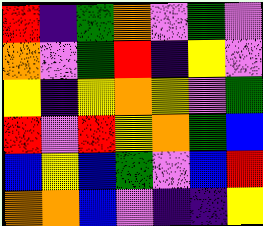[["red", "indigo", "green", "orange", "violet", "green", "violet"], ["orange", "violet", "green", "red", "indigo", "yellow", "violet"], ["yellow", "indigo", "yellow", "orange", "yellow", "violet", "green"], ["red", "violet", "red", "yellow", "orange", "green", "blue"], ["blue", "yellow", "blue", "green", "violet", "blue", "red"], ["orange", "orange", "blue", "violet", "indigo", "indigo", "yellow"]]